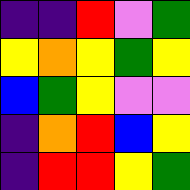[["indigo", "indigo", "red", "violet", "green"], ["yellow", "orange", "yellow", "green", "yellow"], ["blue", "green", "yellow", "violet", "violet"], ["indigo", "orange", "red", "blue", "yellow"], ["indigo", "red", "red", "yellow", "green"]]